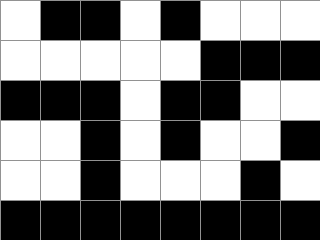[["white", "black", "black", "white", "black", "white", "white", "white"], ["white", "white", "white", "white", "white", "black", "black", "black"], ["black", "black", "black", "white", "black", "black", "white", "white"], ["white", "white", "black", "white", "black", "white", "white", "black"], ["white", "white", "black", "white", "white", "white", "black", "white"], ["black", "black", "black", "black", "black", "black", "black", "black"]]